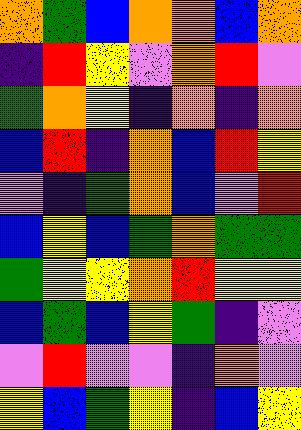[["orange", "green", "blue", "orange", "orange", "blue", "orange"], ["indigo", "red", "yellow", "violet", "orange", "red", "violet"], ["green", "orange", "yellow", "indigo", "orange", "indigo", "orange"], ["blue", "red", "indigo", "orange", "blue", "red", "yellow"], ["violet", "indigo", "green", "orange", "blue", "violet", "red"], ["blue", "yellow", "blue", "green", "orange", "green", "green"], ["green", "yellow", "yellow", "orange", "red", "yellow", "yellow"], ["blue", "green", "blue", "yellow", "green", "indigo", "violet"], ["violet", "red", "violet", "violet", "indigo", "orange", "violet"], ["yellow", "blue", "green", "yellow", "indigo", "blue", "yellow"]]